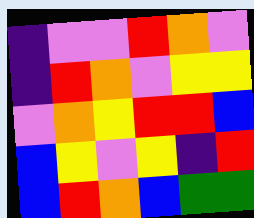[["indigo", "violet", "violet", "red", "orange", "violet"], ["indigo", "red", "orange", "violet", "yellow", "yellow"], ["violet", "orange", "yellow", "red", "red", "blue"], ["blue", "yellow", "violet", "yellow", "indigo", "red"], ["blue", "red", "orange", "blue", "green", "green"]]